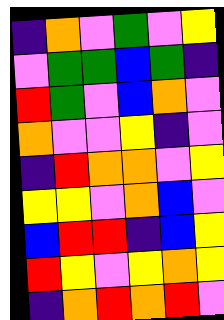[["indigo", "orange", "violet", "green", "violet", "yellow"], ["violet", "green", "green", "blue", "green", "indigo"], ["red", "green", "violet", "blue", "orange", "violet"], ["orange", "violet", "violet", "yellow", "indigo", "violet"], ["indigo", "red", "orange", "orange", "violet", "yellow"], ["yellow", "yellow", "violet", "orange", "blue", "violet"], ["blue", "red", "red", "indigo", "blue", "yellow"], ["red", "yellow", "violet", "yellow", "orange", "yellow"], ["indigo", "orange", "red", "orange", "red", "violet"]]